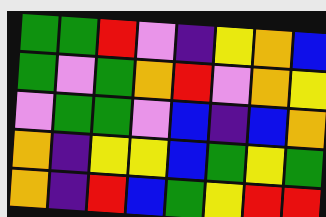[["green", "green", "red", "violet", "indigo", "yellow", "orange", "blue"], ["green", "violet", "green", "orange", "red", "violet", "orange", "yellow"], ["violet", "green", "green", "violet", "blue", "indigo", "blue", "orange"], ["orange", "indigo", "yellow", "yellow", "blue", "green", "yellow", "green"], ["orange", "indigo", "red", "blue", "green", "yellow", "red", "red"]]